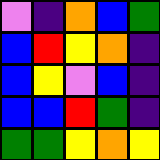[["violet", "indigo", "orange", "blue", "green"], ["blue", "red", "yellow", "orange", "indigo"], ["blue", "yellow", "violet", "blue", "indigo"], ["blue", "blue", "red", "green", "indigo"], ["green", "green", "yellow", "orange", "yellow"]]